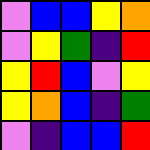[["violet", "blue", "blue", "yellow", "orange"], ["violet", "yellow", "green", "indigo", "red"], ["yellow", "red", "blue", "violet", "yellow"], ["yellow", "orange", "blue", "indigo", "green"], ["violet", "indigo", "blue", "blue", "red"]]